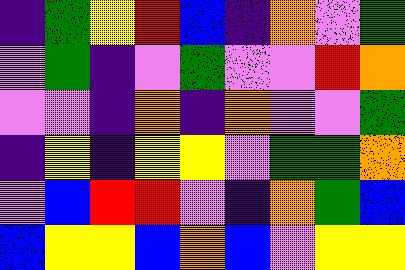[["indigo", "green", "yellow", "red", "blue", "indigo", "orange", "violet", "green"], ["violet", "green", "indigo", "violet", "green", "violet", "violet", "red", "orange"], ["violet", "violet", "indigo", "orange", "indigo", "orange", "violet", "violet", "green"], ["indigo", "yellow", "indigo", "yellow", "yellow", "violet", "green", "green", "orange"], ["violet", "blue", "red", "red", "violet", "indigo", "orange", "green", "blue"], ["blue", "yellow", "yellow", "blue", "orange", "blue", "violet", "yellow", "yellow"]]